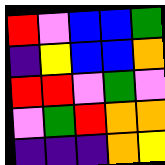[["red", "violet", "blue", "blue", "green"], ["indigo", "yellow", "blue", "blue", "orange"], ["red", "red", "violet", "green", "violet"], ["violet", "green", "red", "orange", "orange"], ["indigo", "indigo", "indigo", "orange", "yellow"]]